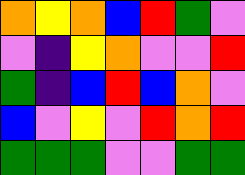[["orange", "yellow", "orange", "blue", "red", "green", "violet"], ["violet", "indigo", "yellow", "orange", "violet", "violet", "red"], ["green", "indigo", "blue", "red", "blue", "orange", "violet"], ["blue", "violet", "yellow", "violet", "red", "orange", "red"], ["green", "green", "green", "violet", "violet", "green", "green"]]